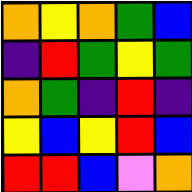[["orange", "yellow", "orange", "green", "blue"], ["indigo", "red", "green", "yellow", "green"], ["orange", "green", "indigo", "red", "indigo"], ["yellow", "blue", "yellow", "red", "blue"], ["red", "red", "blue", "violet", "orange"]]